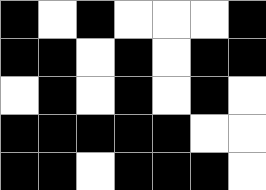[["black", "white", "black", "white", "white", "white", "black"], ["black", "black", "white", "black", "white", "black", "black"], ["white", "black", "white", "black", "white", "black", "white"], ["black", "black", "black", "black", "black", "white", "white"], ["black", "black", "white", "black", "black", "black", "white"]]